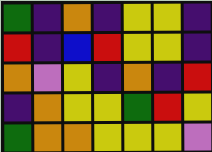[["green", "indigo", "orange", "indigo", "yellow", "yellow", "indigo"], ["red", "indigo", "blue", "red", "yellow", "yellow", "indigo"], ["orange", "violet", "yellow", "indigo", "orange", "indigo", "red"], ["indigo", "orange", "yellow", "yellow", "green", "red", "yellow"], ["green", "orange", "orange", "yellow", "yellow", "yellow", "violet"]]